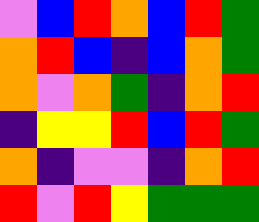[["violet", "blue", "red", "orange", "blue", "red", "green"], ["orange", "red", "blue", "indigo", "blue", "orange", "green"], ["orange", "violet", "orange", "green", "indigo", "orange", "red"], ["indigo", "yellow", "yellow", "red", "blue", "red", "green"], ["orange", "indigo", "violet", "violet", "indigo", "orange", "red"], ["red", "violet", "red", "yellow", "green", "green", "green"]]